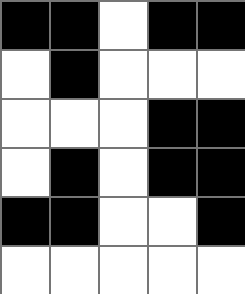[["black", "black", "white", "black", "black"], ["white", "black", "white", "white", "white"], ["white", "white", "white", "black", "black"], ["white", "black", "white", "black", "black"], ["black", "black", "white", "white", "black"], ["white", "white", "white", "white", "white"]]